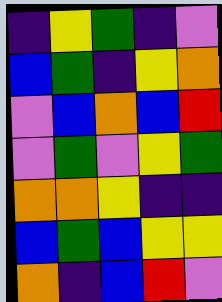[["indigo", "yellow", "green", "indigo", "violet"], ["blue", "green", "indigo", "yellow", "orange"], ["violet", "blue", "orange", "blue", "red"], ["violet", "green", "violet", "yellow", "green"], ["orange", "orange", "yellow", "indigo", "indigo"], ["blue", "green", "blue", "yellow", "yellow"], ["orange", "indigo", "blue", "red", "violet"]]